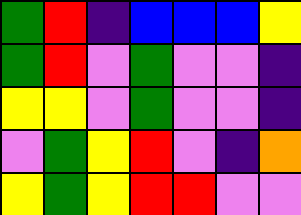[["green", "red", "indigo", "blue", "blue", "blue", "yellow"], ["green", "red", "violet", "green", "violet", "violet", "indigo"], ["yellow", "yellow", "violet", "green", "violet", "violet", "indigo"], ["violet", "green", "yellow", "red", "violet", "indigo", "orange"], ["yellow", "green", "yellow", "red", "red", "violet", "violet"]]